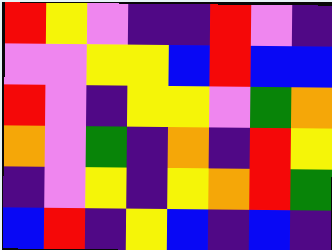[["red", "yellow", "violet", "indigo", "indigo", "red", "violet", "indigo"], ["violet", "violet", "yellow", "yellow", "blue", "red", "blue", "blue"], ["red", "violet", "indigo", "yellow", "yellow", "violet", "green", "orange"], ["orange", "violet", "green", "indigo", "orange", "indigo", "red", "yellow"], ["indigo", "violet", "yellow", "indigo", "yellow", "orange", "red", "green"], ["blue", "red", "indigo", "yellow", "blue", "indigo", "blue", "indigo"]]